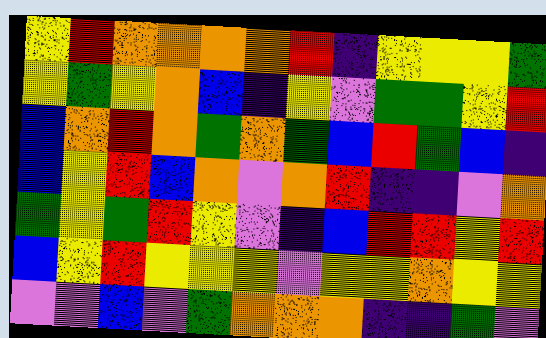[["yellow", "red", "orange", "orange", "orange", "orange", "red", "indigo", "yellow", "yellow", "yellow", "green"], ["yellow", "green", "yellow", "orange", "blue", "indigo", "yellow", "violet", "green", "green", "yellow", "red"], ["blue", "orange", "red", "orange", "green", "orange", "green", "blue", "red", "green", "blue", "indigo"], ["blue", "yellow", "red", "blue", "orange", "violet", "orange", "red", "indigo", "indigo", "violet", "orange"], ["green", "yellow", "green", "red", "yellow", "violet", "indigo", "blue", "red", "red", "yellow", "red"], ["blue", "yellow", "red", "yellow", "yellow", "yellow", "violet", "yellow", "yellow", "orange", "yellow", "yellow"], ["violet", "violet", "blue", "violet", "green", "orange", "orange", "orange", "indigo", "indigo", "green", "violet"]]